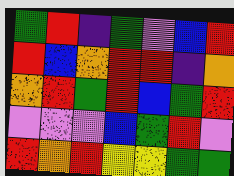[["green", "red", "indigo", "green", "violet", "blue", "red"], ["red", "blue", "orange", "red", "red", "indigo", "orange"], ["orange", "red", "green", "red", "blue", "green", "red"], ["violet", "violet", "violet", "blue", "green", "red", "violet"], ["red", "orange", "red", "yellow", "yellow", "green", "green"]]